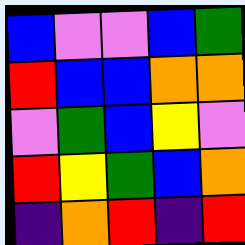[["blue", "violet", "violet", "blue", "green"], ["red", "blue", "blue", "orange", "orange"], ["violet", "green", "blue", "yellow", "violet"], ["red", "yellow", "green", "blue", "orange"], ["indigo", "orange", "red", "indigo", "red"]]